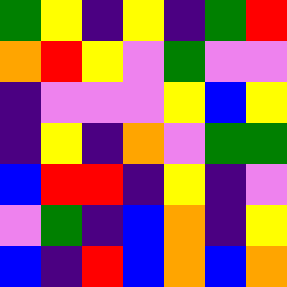[["green", "yellow", "indigo", "yellow", "indigo", "green", "red"], ["orange", "red", "yellow", "violet", "green", "violet", "violet"], ["indigo", "violet", "violet", "violet", "yellow", "blue", "yellow"], ["indigo", "yellow", "indigo", "orange", "violet", "green", "green"], ["blue", "red", "red", "indigo", "yellow", "indigo", "violet"], ["violet", "green", "indigo", "blue", "orange", "indigo", "yellow"], ["blue", "indigo", "red", "blue", "orange", "blue", "orange"]]